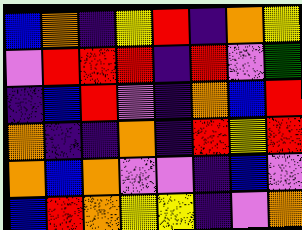[["blue", "orange", "indigo", "yellow", "red", "indigo", "orange", "yellow"], ["violet", "red", "red", "red", "indigo", "red", "violet", "green"], ["indigo", "blue", "red", "violet", "indigo", "orange", "blue", "red"], ["orange", "indigo", "indigo", "orange", "indigo", "red", "yellow", "red"], ["orange", "blue", "orange", "violet", "violet", "indigo", "blue", "violet"], ["blue", "red", "orange", "yellow", "yellow", "indigo", "violet", "orange"]]